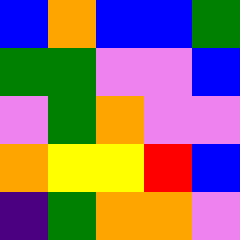[["blue", "orange", "blue", "blue", "green"], ["green", "green", "violet", "violet", "blue"], ["violet", "green", "orange", "violet", "violet"], ["orange", "yellow", "yellow", "red", "blue"], ["indigo", "green", "orange", "orange", "violet"]]